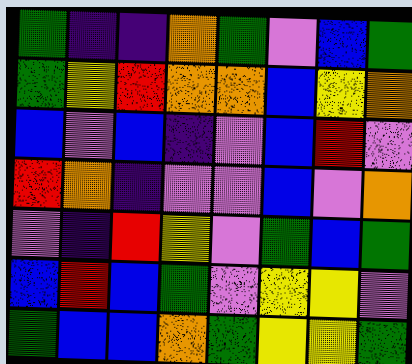[["green", "indigo", "indigo", "orange", "green", "violet", "blue", "green"], ["green", "yellow", "red", "orange", "orange", "blue", "yellow", "orange"], ["blue", "violet", "blue", "indigo", "violet", "blue", "red", "violet"], ["red", "orange", "indigo", "violet", "violet", "blue", "violet", "orange"], ["violet", "indigo", "red", "yellow", "violet", "green", "blue", "green"], ["blue", "red", "blue", "green", "violet", "yellow", "yellow", "violet"], ["green", "blue", "blue", "orange", "green", "yellow", "yellow", "green"]]